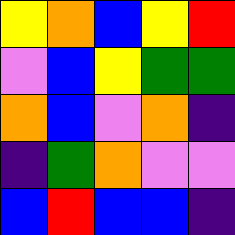[["yellow", "orange", "blue", "yellow", "red"], ["violet", "blue", "yellow", "green", "green"], ["orange", "blue", "violet", "orange", "indigo"], ["indigo", "green", "orange", "violet", "violet"], ["blue", "red", "blue", "blue", "indigo"]]